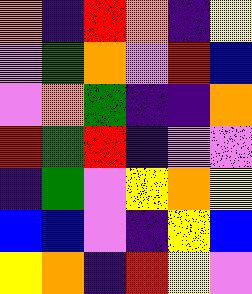[["orange", "indigo", "red", "orange", "indigo", "yellow"], ["violet", "green", "orange", "violet", "red", "blue"], ["violet", "orange", "green", "indigo", "indigo", "orange"], ["red", "green", "red", "indigo", "violet", "violet"], ["indigo", "green", "violet", "yellow", "orange", "yellow"], ["blue", "blue", "violet", "indigo", "yellow", "blue"], ["yellow", "orange", "indigo", "red", "yellow", "violet"]]